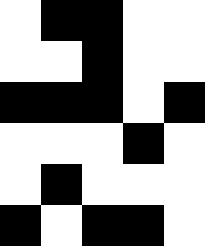[["white", "black", "black", "white", "white"], ["white", "white", "black", "white", "white"], ["black", "black", "black", "white", "black"], ["white", "white", "white", "black", "white"], ["white", "black", "white", "white", "white"], ["black", "white", "black", "black", "white"]]